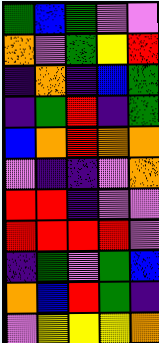[["green", "blue", "green", "violet", "violet"], ["orange", "violet", "green", "yellow", "red"], ["indigo", "orange", "indigo", "blue", "green"], ["indigo", "green", "red", "indigo", "green"], ["blue", "orange", "red", "orange", "orange"], ["violet", "indigo", "indigo", "violet", "orange"], ["red", "red", "indigo", "violet", "violet"], ["red", "red", "red", "red", "violet"], ["indigo", "green", "violet", "green", "blue"], ["orange", "blue", "red", "green", "indigo"], ["violet", "yellow", "yellow", "yellow", "orange"]]